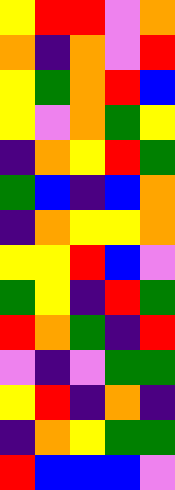[["yellow", "red", "red", "violet", "orange"], ["orange", "indigo", "orange", "violet", "red"], ["yellow", "green", "orange", "red", "blue"], ["yellow", "violet", "orange", "green", "yellow"], ["indigo", "orange", "yellow", "red", "green"], ["green", "blue", "indigo", "blue", "orange"], ["indigo", "orange", "yellow", "yellow", "orange"], ["yellow", "yellow", "red", "blue", "violet"], ["green", "yellow", "indigo", "red", "green"], ["red", "orange", "green", "indigo", "red"], ["violet", "indigo", "violet", "green", "green"], ["yellow", "red", "indigo", "orange", "indigo"], ["indigo", "orange", "yellow", "green", "green"], ["red", "blue", "blue", "blue", "violet"]]